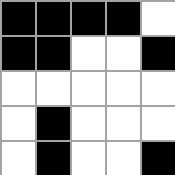[["black", "black", "black", "black", "white"], ["black", "black", "white", "white", "black"], ["white", "white", "white", "white", "white"], ["white", "black", "white", "white", "white"], ["white", "black", "white", "white", "black"]]